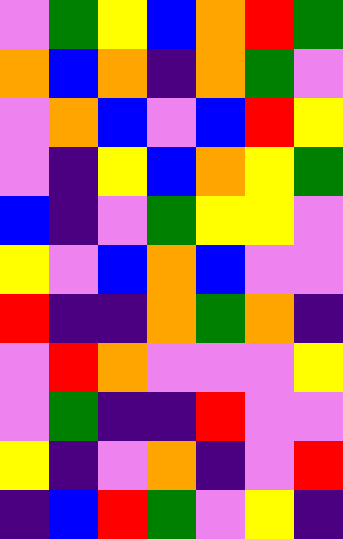[["violet", "green", "yellow", "blue", "orange", "red", "green"], ["orange", "blue", "orange", "indigo", "orange", "green", "violet"], ["violet", "orange", "blue", "violet", "blue", "red", "yellow"], ["violet", "indigo", "yellow", "blue", "orange", "yellow", "green"], ["blue", "indigo", "violet", "green", "yellow", "yellow", "violet"], ["yellow", "violet", "blue", "orange", "blue", "violet", "violet"], ["red", "indigo", "indigo", "orange", "green", "orange", "indigo"], ["violet", "red", "orange", "violet", "violet", "violet", "yellow"], ["violet", "green", "indigo", "indigo", "red", "violet", "violet"], ["yellow", "indigo", "violet", "orange", "indigo", "violet", "red"], ["indigo", "blue", "red", "green", "violet", "yellow", "indigo"]]